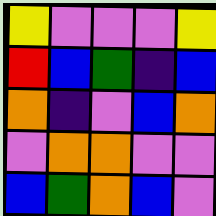[["yellow", "violet", "violet", "violet", "yellow"], ["red", "blue", "green", "indigo", "blue"], ["orange", "indigo", "violet", "blue", "orange"], ["violet", "orange", "orange", "violet", "violet"], ["blue", "green", "orange", "blue", "violet"]]